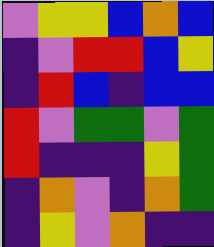[["violet", "yellow", "yellow", "blue", "orange", "blue"], ["indigo", "violet", "red", "red", "blue", "yellow"], ["indigo", "red", "blue", "indigo", "blue", "blue"], ["red", "violet", "green", "green", "violet", "green"], ["red", "indigo", "indigo", "indigo", "yellow", "green"], ["indigo", "orange", "violet", "indigo", "orange", "green"], ["indigo", "yellow", "violet", "orange", "indigo", "indigo"]]